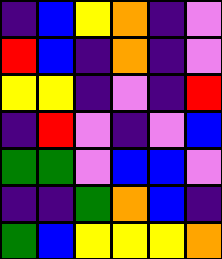[["indigo", "blue", "yellow", "orange", "indigo", "violet"], ["red", "blue", "indigo", "orange", "indigo", "violet"], ["yellow", "yellow", "indigo", "violet", "indigo", "red"], ["indigo", "red", "violet", "indigo", "violet", "blue"], ["green", "green", "violet", "blue", "blue", "violet"], ["indigo", "indigo", "green", "orange", "blue", "indigo"], ["green", "blue", "yellow", "yellow", "yellow", "orange"]]